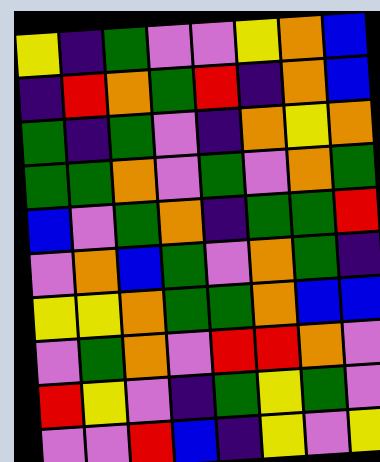[["yellow", "indigo", "green", "violet", "violet", "yellow", "orange", "blue"], ["indigo", "red", "orange", "green", "red", "indigo", "orange", "blue"], ["green", "indigo", "green", "violet", "indigo", "orange", "yellow", "orange"], ["green", "green", "orange", "violet", "green", "violet", "orange", "green"], ["blue", "violet", "green", "orange", "indigo", "green", "green", "red"], ["violet", "orange", "blue", "green", "violet", "orange", "green", "indigo"], ["yellow", "yellow", "orange", "green", "green", "orange", "blue", "blue"], ["violet", "green", "orange", "violet", "red", "red", "orange", "violet"], ["red", "yellow", "violet", "indigo", "green", "yellow", "green", "violet"], ["violet", "violet", "red", "blue", "indigo", "yellow", "violet", "yellow"]]